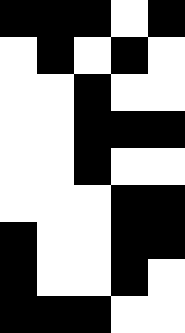[["black", "black", "black", "white", "black"], ["white", "black", "white", "black", "white"], ["white", "white", "black", "white", "white"], ["white", "white", "black", "black", "black"], ["white", "white", "black", "white", "white"], ["white", "white", "white", "black", "black"], ["black", "white", "white", "black", "black"], ["black", "white", "white", "black", "white"], ["black", "black", "black", "white", "white"]]